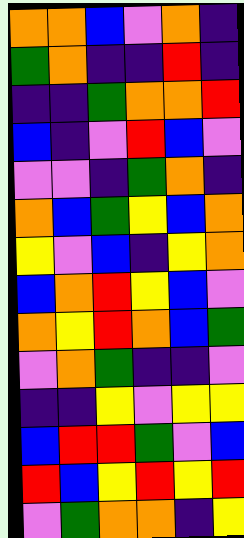[["orange", "orange", "blue", "violet", "orange", "indigo"], ["green", "orange", "indigo", "indigo", "red", "indigo"], ["indigo", "indigo", "green", "orange", "orange", "red"], ["blue", "indigo", "violet", "red", "blue", "violet"], ["violet", "violet", "indigo", "green", "orange", "indigo"], ["orange", "blue", "green", "yellow", "blue", "orange"], ["yellow", "violet", "blue", "indigo", "yellow", "orange"], ["blue", "orange", "red", "yellow", "blue", "violet"], ["orange", "yellow", "red", "orange", "blue", "green"], ["violet", "orange", "green", "indigo", "indigo", "violet"], ["indigo", "indigo", "yellow", "violet", "yellow", "yellow"], ["blue", "red", "red", "green", "violet", "blue"], ["red", "blue", "yellow", "red", "yellow", "red"], ["violet", "green", "orange", "orange", "indigo", "yellow"]]